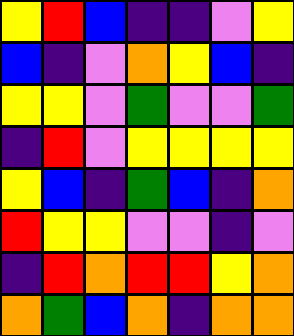[["yellow", "red", "blue", "indigo", "indigo", "violet", "yellow"], ["blue", "indigo", "violet", "orange", "yellow", "blue", "indigo"], ["yellow", "yellow", "violet", "green", "violet", "violet", "green"], ["indigo", "red", "violet", "yellow", "yellow", "yellow", "yellow"], ["yellow", "blue", "indigo", "green", "blue", "indigo", "orange"], ["red", "yellow", "yellow", "violet", "violet", "indigo", "violet"], ["indigo", "red", "orange", "red", "red", "yellow", "orange"], ["orange", "green", "blue", "orange", "indigo", "orange", "orange"]]